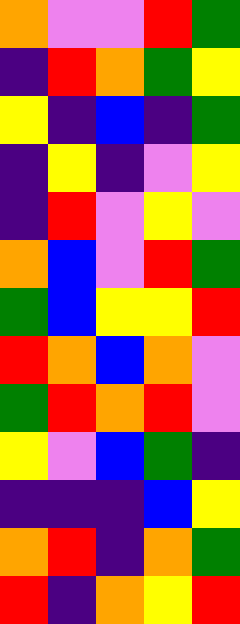[["orange", "violet", "violet", "red", "green"], ["indigo", "red", "orange", "green", "yellow"], ["yellow", "indigo", "blue", "indigo", "green"], ["indigo", "yellow", "indigo", "violet", "yellow"], ["indigo", "red", "violet", "yellow", "violet"], ["orange", "blue", "violet", "red", "green"], ["green", "blue", "yellow", "yellow", "red"], ["red", "orange", "blue", "orange", "violet"], ["green", "red", "orange", "red", "violet"], ["yellow", "violet", "blue", "green", "indigo"], ["indigo", "indigo", "indigo", "blue", "yellow"], ["orange", "red", "indigo", "orange", "green"], ["red", "indigo", "orange", "yellow", "red"]]